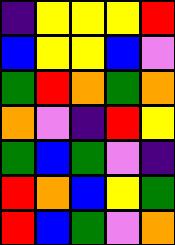[["indigo", "yellow", "yellow", "yellow", "red"], ["blue", "yellow", "yellow", "blue", "violet"], ["green", "red", "orange", "green", "orange"], ["orange", "violet", "indigo", "red", "yellow"], ["green", "blue", "green", "violet", "indigo"], ["red", "orange", "blue", "yellow", "green"], ["red", "blue", "green", "violet", "orange"]]